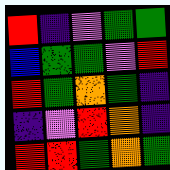[["red", "indigo", "violet", "green", "green"], ["blue", "green", "green", "violet", "red"], ["red", "green", "orange", "green", "indigo"], ["indigo", "violet", "red", "orange", "indigo"], ["red", "red", "green", "orange", "green"]]